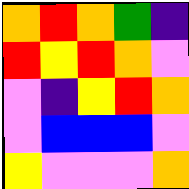[["orange", "red", "orange", "green", "indigo"], ["red", "yellow", "red", "orange", "violet"], ["violet", "indigo", "yellow", "red", "orange"], ["violet", "blue", "blue", "blue", "violet"], ["yellow", "violet", "violet", "violet", "orange"]]